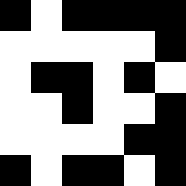[["black", "white", "black", "black", "black", "black"], ["white", "white", "white", "white", "white", "black"], ["white", "black", "black", "white", "black", "white"], ["white", "white", "black", "white", "white", "black"], ["white", "white", "white", "white", "black", "black"], ["black", "white", "black", "black", "white", "black"]]